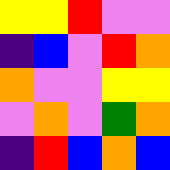[["yellow", "yellow", "red", "violet", "violet"], ["indigo", "blue", "violet", "red", "orange"], ["orange", "violet", "violet", "yellow", "yellow"], ["violet", "orange", "violet", "green", "orange"], ["indigo", "red", "blue", "orange", "blue"]]